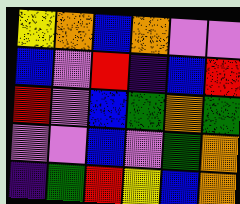[["yellow", "orange", "blue", "orange", "violet", "violet"], ["blue", "violet", "red", "indigo", "blue", "red"], ["red", "violet", "blue", "green", "orange", "green"], ["violet", "violet", "blue", "violet", "green", "orange"], ["indigo", "green", "red", "yellow", "blue", "orange"]]